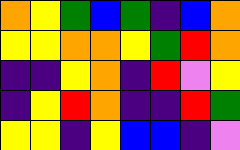[["orange", "yellow", "green", "blue", "green", "indigo", "blue", "orange"], ["yellow", "yellow", "orange", "orange", "yellow", "green", "red", "orange"], ["indigo", "indigo", "yellow", "orange", "indigo", "red", "violet", "yellow"], ["indigo", "yellow", "red", "orange", "indigo", "indigo", "red", "green"], ["yellow", "yellow", "indigo", "yellow", "blue", "blue", "indigo", "violet"]]